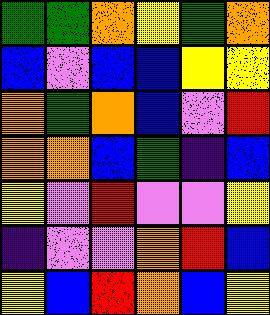[["green", "green", "orange", "yellow", "green", "orange"], ["blue", "violet", "blue", "blue", "yellow", "yellow"], ["orange", "green", "orange", "blue", "violet", "red"], ["orange", "orange", "blue", "green", "indigo", "blue"], ["yellow", "violet", "red", "violet", "violet", "yellow"], ["indigo", "violet", "violet", "orange", "red", "blue"], ["yellow", "blue", "red", "orange", "blue", "yellow"]]